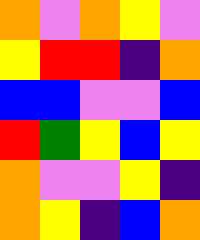[["orange", "violet", "orange", "yellow", "violet"], ["yellow", "red", "red", "indigo", "orange"], ["blue", "blue", "violet", "violet", "blue"], ["red", "green", "yellow", "blue", "yellow"], ["orange", "violet", "violet", "yellow", "indigo"], ["orange", "yellow", "indigo", "blue", "orange"]]